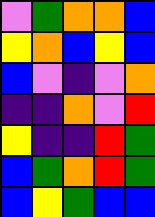[["violet", "green", "orange", "orange", "blue"], ["yellow", "orange", "blue", "yellow", "blue"], ["blue", "violet", "indigo", "violet", "orange"], ["indigo", "indigo", "orange", "violet", "red"], ["yellow", "indigo", "indigo", "red", "green"], ["blue", "green", "orange", "red", "green"], ["blue", "yellow", "green", "blue", "blue"]]